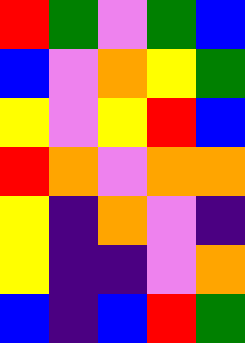[["red", "green", "violet", "green", "blue"], ["blue", "violet", "orange", "yellow", "green"], ["yellow", "violet", "yellow", "red", "blue"], ["red", "orange", "violet", "orange", "orange"], ["yellow", "indigo", "orange", "violet", "indigo"], ["yellow", "indigo", "indigo", "violet", "orange"], ["blue", "indigo", "blue", "red", "green"]]